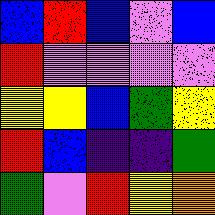[["blue", "red", "blue", "violet", "blue"], ["red", "violet", "violet", "violet", "violet"], ["yellow", "yellow", "blue", "green", "yellow"], ["red", "blue", "indigo", "indigo", "green"], ["green", "violet", "red", "yellow", "orange"]]